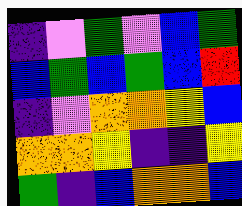[["indigo", "violet", "green", "violet", "blue", "green"], ["blue", "green", "blue", "green", "blue", "red"], ["indigo", "violet", "orange", "orange", "yellow", "blue"], ["orange", "orange", "yellow", "indigo", "indigo", "yellow"], ["green", "indigo", "blue", "orange", "orange", "blue"]]